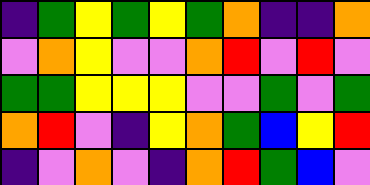[["indigo", "green", "yellow", "green", "yellow", "green", "orange", "indigo", "indigo", "orange"], ["violet", "orange", "yellow", "violet", "violet", "orange", "red", "violet", "red", "violet"], ["green", "green", "yellow", "yellow", "yellow", "violet", "violet", "green", "violet", "green"], ["orange", "red", "violet", "indigo", "yellow", "orange", "green", "blue", "yellow", "red"], ["indigo", "violet", "orange", "violet", "indigo", "orange", "red", "green", "blue", "violet"]]